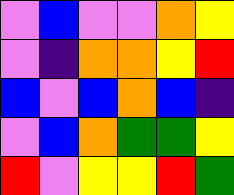[["violet", "blue", "violet", "violet", "orange", "yellow"], ["violet", "indigo", "orange", "orange", "yellow", "red"], ["blue", "violet", "blue", "orange", "blue", "indigo"], ["violet", "blue", "orange", "green", "green", "yellow"], ["red", "violet", "yellow", "yellow", "red", "green"]]